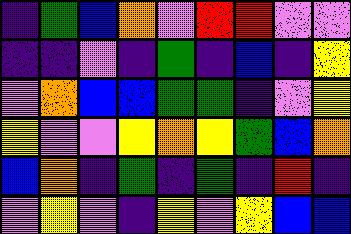[["indigo", "green", "blue", "orange", "violet", "red", "red", "violet", "violet"], ["indigo", "indigo", "violet", "indigo", "green", "indigo", "blue", "indigo", "yellow"], ["violet", "orange", "blue", "blue", "green", "green", "indigo", "violet", "yellow"], ["yellow", "violet", "violet", "yellow", "orange", "yellow", "green", "blue", "orange"], ["blue", "orange", "indigo", "green", "indigo", "green", "indigo", "red", "indigo"], ["violet", "yellow", "violet", "indigo", "yellow", "violet", "yellow", "blue", "blue"]]